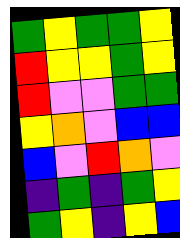[["green", "yellow", "green", "green", "yellow"], ["red", "yellow", "yellow", "green", "yellow"], ["red", "violet", "violet", "green", "green"], ["yellow", "orange", "violet", "blue", "blue"], ["blue", "violet", "red", "orange", "violet"], ["indigo", "green", "indigo", "green", "yellow"], ["green", "yellow", "indigo", "yellow", "blue"]]